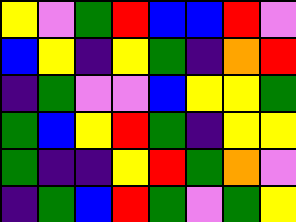[["yellow", "violet", "green", "red", "blue", "blue", "red", "violet"], ["blue", "yellow", "indigo", "yellow", "green", "indigo", "orange", "red"], ["indigo", "green", "violet", "violet", "blue", "yellow", "yellow", "green"], ["green", "blue", "yellow", "red", "green", "indigo", "yellow", "yellow"], ["green", "indigo", "indigo", "yellow", "red", "green", "orange", "violet"], ["indigo", "green", "blue", "red", "green", "violet", "green", "yellow"]]